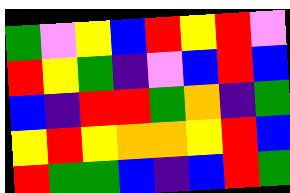[["green", "violet", "yellow", "blue", "red", "yellow", "red", "violet"], ["red", "yellow", "green", "indigo", "violet", "blue", "red", "blue"], ["blue", "indigo", "red", "red", "green", "orange", "indigo", "green"], ["yellow", "red", "yellow", "orange", "orange", "yellow", "red", "blue"], ["red", "green", "green", "blue", "indigo", "blue", "red", "green"]]